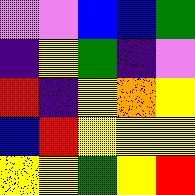[["violet", "violet", "blue", "blue", "green"], ["indigo", "yellow", "green", "indigo", "violet"], ["red", "indigo", "yellow", "orange", "yellow"], ["blue", "red", "yellow", "yellow", "yellow"], ["yellow", "yellow", "green", "yellow", "red"]]